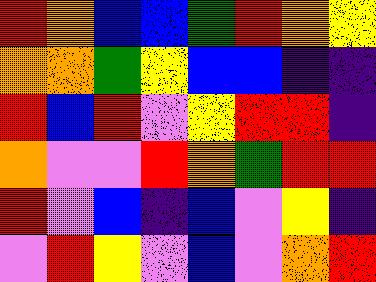[["red", "orange", "blue", "blue", "green", "red", "orange", "yellow"], ["orange", "orange", "green", "yellow", "blue", "blue", "indigo", "indigo"], ["red", "blue", "red", "violet", "yellow", "red", "red", "indigo"], ["orange", "violet", "violet", "red", "orange", "green", "red", "red"], ["red", "violet", "blue", "indigo", "blue", "violet", "yellow", "indigo"], ["violet", "red", "yellow", "violet", "blue", "violet", "orange", "red"]]